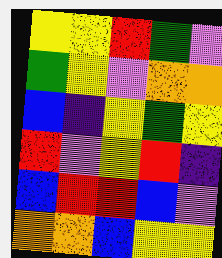[["yellow", "yellow", "red", "green", "violet"], ["green", "yellow", "violet", "orange", "orange"], ["blue", "indigo", "yellow", "green", "yellow"], ["red", "violet", "yellow", "red", "indigo"], ["blue", "red", "red", "blue", "violet"], ["orange", "orange", "blue", "yellow", "yellow"]]